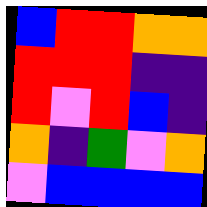[["blue", "red", "red", "orange", "orange"], ["red", "red", "red", "indigo", "indigo"], ["red", "violet", "red", "blue", "indigo"], ["orange", "indigo", "green", "violet", "orange"], ["violet", "blue", "blue", "blue", "blue"]]